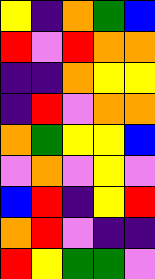[["yellow", "indigo", "orange", "green", "blue"], ["red", "violet", "red", "orange", "orange"], ["indigo", "indigo", "orange", "yellow", "yellow"], ["indigo", "red", "violet", "orange", "orange"], ["orange", "green", "yellow", "yellow", "blue"], ["violet", "orange", "violet", "yellow", "violet"], ["blue", "red", "indigo", "yellow", "red"], ["orange", "red", "violet", "indigo", "indigo"], ["red", "yellow", "green", "green", "violet"]]